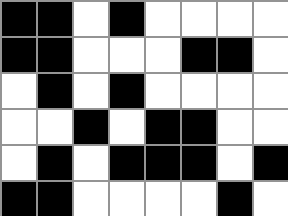[["black", "black", "white", "black", "white", "white", "white", "white"], ["black", "black", "white", "white", "white", "black", "black", "white"], ["white", "black", "white", "black", "white", "white", "white", "white"], ["white", "white", "black", "white", "black", "black", "white", "white"], ["white", "black", "white", "black", "black", "black", "white", "black"], ["black", "black", "white", "white", "white", "white", "black", "white"]]